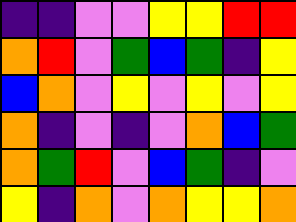[["indigo", "indigo", "violet", "violet", "yellow", "yellow", "red", "red"], ["orange", "red", "violet", "green", "blue", "green", "indigo", "yellow"], ["blue", "orange", "violet", "yellow", "violet", "yellow", "violet", "yellow"], ["orange", "indigo", "violet", "indigo", "violet", "orange", "blue", "green"], ["orange", "green", "red", "violet", "blue", "green", "indigo", "violet"], ["yellow", "indigo", "orange", "violet", "orange", "yellow", "yellow", "orange"]]